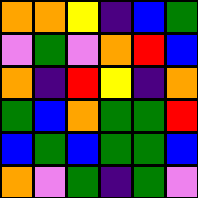[["orange", "orange", "yellow", "indigo", "blue", "green"], ["violet", "green", "violet", "orange", "red", "blue"], ["orange", "indigo", "red", "yellow", "indigo", "orange"], ["green", "blue", "orange", "green", "green", "red"], ["blue", "green", "blue", "green", "green", "blue"], ["orange", "violet", "green", "indigo", "green", "violet"]]